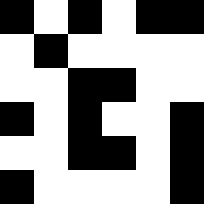[["black", "white", "black", "white", "black", "black"], ["white", "black", "white", "white", "white", "white"], ["white", "white", "black", "black", "white", "white"], ["black", "white", "black", "white", "white", "black"], ["white", "white", "black", "black", "white", "black"], ["black", "white", "white", "white", "white", "black"]]